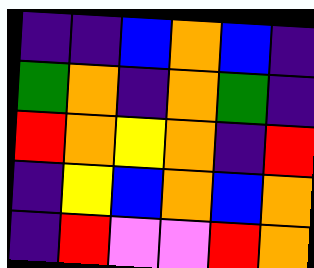[["indigo", "indigo", "blue", "orange", "blue", "indigo"], ["green", "orange", "indigo", "orange", "green", "indigo"], ["red", "orange", "yellow", "orange", "indigo", "red"], ["indigo", "yellow", "blue", "orange", "blue", "orange"], ["indigo", "red", "violet", "violet", "red", "orange"]]